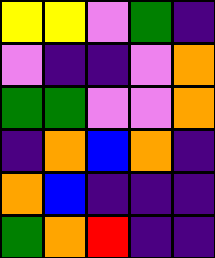[["yellow", "yellow", "violet", "green", "indigo"], ["violet", "indigo", "indigo", "violet", "orange"], ["green", "green", "violet", "violet", "orange"], ["indigo", "orange", "blue", "orange", "indigo"], ["orange", "blue", "indigo", "indigo", "indigo"], ["green", "orange", "red", "indigo", "indigo"]]